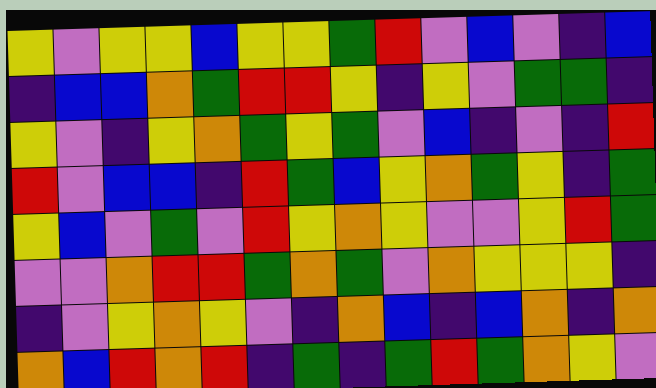[["yellow", "violet", "yellow", "yellow", "blue", "yellow", "yellow", "green", "red", "violet", "blue", "violet", "indigo", "blue"], ["indigo", "blue", "blue", "orange", "green", "red", "red", "yellow", "indigo", "yellow", "violet", "green", "green", "indigo"], ["yellow", "violet", "indigo", "yellow", "orange", "green", "yellow", "green", "violet", "blue", "indigo", "violet", "indigo", "red"], ["red", "violet", "blue", "blue", "indigo", "red", "green", "blue", "yellow", "orange", "green", "yellow", "indigo", "green"], ["yellow", "blue", "violet", "green", "violet", "red", "yellow", "orange", "yellow", "violet", "violet", "yellow", "red", "green"], ["violet", "violet", "orange", "red", "red", "green", "orange", "green", "violet", "orange", "yellow", "yellow", "yellow", "indigo"], ["indigo", "violet", "yellow", "orange", "yellow", "violet", "indigo", "orange", "blue", "indigo", "blue", "orange", "indigo", "orange"], ["orange", "blue", "red", "orange", "red", "indigo", "green", "indigo", "green", "red", "green", "orange", "yellow", "violet"]]